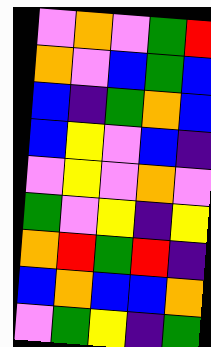[["violet", "orange", "violet", "green", "red"], ["orange", "violet", "blue", "green", "blue"], ["blue", "indigo", "green", "orange", "blue"], ["blue", "yellow", "violet", "blue", "indigo"], ["violet", "yellow", "violet", "orange", "violet"], ["green", "violet", "yellow", "indigo", "yellow"], ["orange", "red", "green", "red", "indigo"], ["blue", "orange", "blue", "blue", "orange"], ["violet", "green", "yellow", "indigo", "green"]]